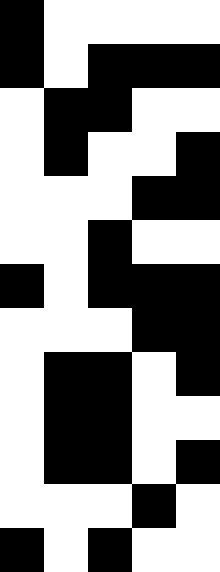[["black", "white", "white", "white", "white"], ["black", "white", "black", "black", "black"], ["white", "black", "black", "white", "white"], ["white", "black", "white", "white", "black"], ["white", "white", "white", "black", "black"], ["white", "white", "black", "white", "white"], ["black", "white", "black", "black", "black"], ["white", "white", "white", "black", "black"], ["white", "black", "black", "white", "black"], ["white", "black", "black", "white", "white"], ["white", "black", "black", "white", "black"], ["white", "white", "white", "black", "white"], ["black", "white", "black", "white", "white"]]